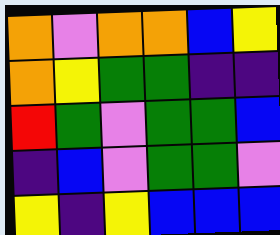[["orange", "violet", "orange", "orange", "blue", "yellow"], ["orange", "yellow", "green", "green", "indigo", "indigo"], ["red", "green", "violet", "green", "green", "blue"], ["indigo", "blue", "violet", "green", "green", "violet"], ["yellow", "indigo", "yellow", "blue", "blue", "blue"]]